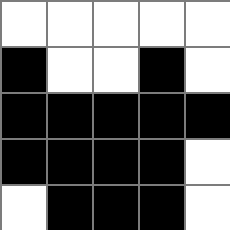[["white", "white", "white", "white", "white"], ["black", "white", "white", "black", "white"], ["black", "black", "black", "black", "black"], ["black", "black", "black", "black", "white"], ["white", "black", "black", "black", "white"]]